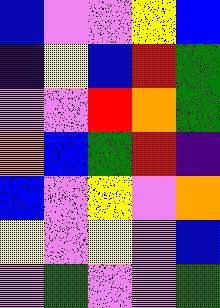[["blue", "violet", "violet", "yellow", "blue"], ["indigo", "yellow", "blue", "red", "green"], ["violet", "violet", "red", "orange", "green"], ["orange", "blue", "green", "red", "indigo"], ["blue", "violet", "yellow", "violet", "orange"], ["yellow", "violet", "yellow", "violet", "blue"], ["violet", "green", "violet", "violet", "green"]]